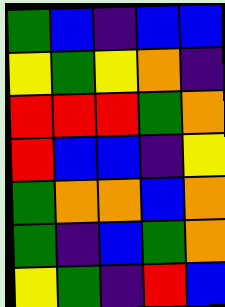[["green", "blue", "indigo", "blue", "blue"], ["yellow", "green", "yellow", "orange", "indigo"], ["red", "red", "red", "green", "orange"], ["red", "blue", "blue", "indigo", "yellow"], ["green", "orange", "orange", "blue", "orange"], ["green", "indigo", "blue", "green", "orange"], ["yellow", "green", "indigo", "red", "blue"]]